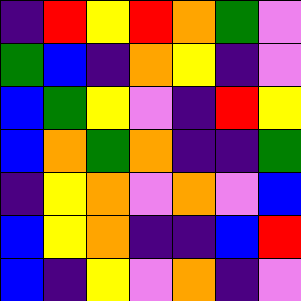[["indigo", "red", "yellow", "red", "orange", "green", "violet"], ["green", "blue", "indigo", "orange", "yellow", "indigo", "violet"], ["blue", "green", "yellow", "violet", "indigo", "red", "yellow"], ["blue", "orange", "green", "orange", "indigo", "indigo", "green"], ["indigo", "yellow", "orange", "violet", "orange", "violet", "blue"], ["blue", "yellow", "orange", "indigo", "indigo", "blue", "red"], ["blue", "indigo", "yellow", "violet", "orange", "indigo", "violet"]]